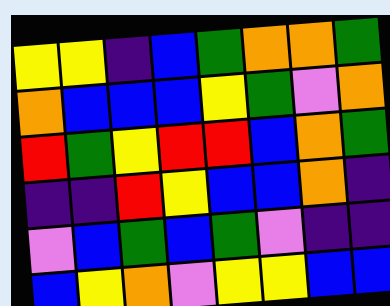[["yellow", "yellow", "indigo", "blue", "green", "orange", "orange", "green"], ["orange", "blue", "blue", "blue", "yellow", "green", "violet", "orange"], ["red", "green", "yellow", "red", "red", "blue", "orange", "green"], ["indigo", "indigo", "red", "yellow", "blue", "blue", "orange", "indigo"], ["violet", "blue", "green", "blue", "green", "violet", "indigo", "indigo"], ["blue", "yellow", "orange", "violet", "yellow", "yellow", "blue", "blue"]]